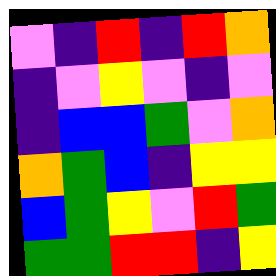[["violet", "indigo", "red", "indigo", "red", "orange"], ["indigo", "violet", "yellow", "violet", "indigo", "violet"], ["indigo", "blue", "blue", "green", "violet", "orange"], ["orange", "green", "blue", "indigo", "yellow", "yellow"], ["blue", "green", "yellow", "violet", "red", "green"], ["green", "green", "red", "red", "indigo", "yellow"]]